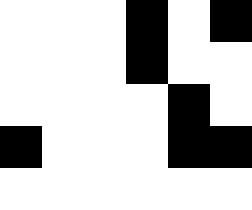[["white", "white", "white", "black", "white", "black"], ["white", "white", "white", "black", "white", "white"], ["white", "white", "white", "white", "black", "white"], ["black", "white", "white", "white", "black", "black"], ["white", "white", "white", "white", "white", "white"]]